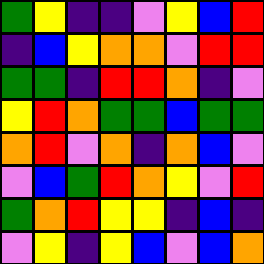[["green", "yellow", "indigo", "indigo", "violet", "yellow", "blue", "red"], ["indigo", "blue", "yellow", "orange", "orange", "violet", "red", "red"], ["green", "green", "indigo", "red", "red", "orange", "indigo", "violet"], ["yellow", "red", "orange", "green", "green", "blue", "green", "green"], ["orange", "red", "violet", "orange", "indigo", "orange", "blue", "violet"], ["violet", "blue", "green", "red", "orange", "yellow", "violet", "red"], ["green", "orange", "red", "yellow", "yellow", "indigo", "blue", "indigo"], ["violet", "yellow", "indigo", "yellow", "blue", "violet", "blue", "orange"]]